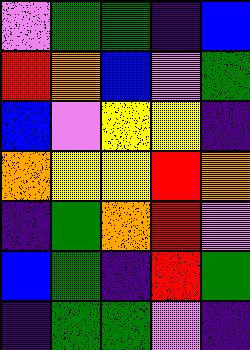[["violet", "green", "green", "indigo", "blue"], ["red", "orange", "blue", "violet", "green"], ["blue", "violet", "yellow", "yellow", "indigo"], ["orange", "yellow", "yellow", "red", "orange"], ["indigo", "green", "orange", "red", "violet"], ["blue", "green", "indigo", "red", "green"], ["indigo", "green", "green", "violet", "indigo"]]